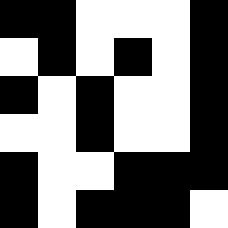[["black", "black", "white", "white", "white", "black"], ["white", "black", "white", "black", "white", "black"], ["black", "white", "black", "white", "white", "black"], ["white", "white", "black", "white", "white", "black"], ["black", "white", "white", "black", "black", "black"], ["black", "white", "black", "black", "black", "white"]]